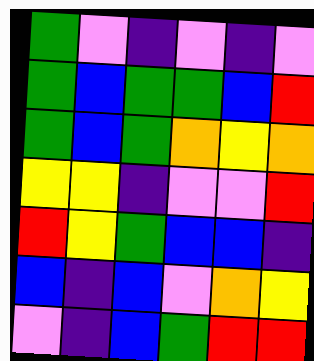[["green", "violet", "indigo", "violet", "indigo", "violet"], ["green", "blue", "green", "green", "blue", "red"], ["green", "blue", "green", "orange", "yellow", "orange"], ["yellow", "yellow", "indigo", "violet", "violet", "red"], ["red", "yellow", "green", "blue", "blue", "indigo"], ["blue", "indigo", "blue", "violet", "orange", "yellow"], ["violet", "indigo", "blue", "green", "red", "red"]]